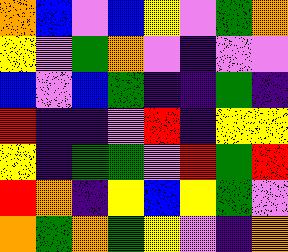[["orange", "blue", "violet", "blue", "yellow", "violet", "green", "orange"], ["yellow", "violet", "green", "orange", "violet", "indigo", "violet", "violet"], ["blue", "violet", "blue", "green", "indigo", "indigo", "green", "indigo"], ["red", "indigo", "indigo", "violet", "red", "indigo", "yellow", "yellow"], ["yellow", "indigo", "green", "green", "violet", "red", "green", "red"], ["red", "orange", "indigo", "yellow", "blue", "yellow", "green", "violet"], ["orange", "green", "orange", "green", "yellow", "violet", "indigo", "orange"]]